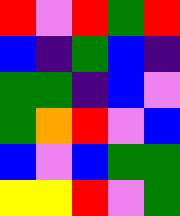[["red", "violet", "red", "green", "red"], ["blue", "indigo", "green", "blue", "indigo"], ["green", "green", "indigo", "blue", "violet"], ["green", "orange", "red", "violet", "blue"], ["blue", "violet", "blue", "green", "green"], ["yellow", "yellow", "red", "violet", "green"]]